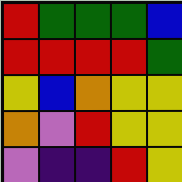[["red", "green", "green", "green", "blue"], ["red", "red", "red", "red", "green"], ["yellow", "blue", "orange", "yellow", "yellow"], ["orange", "violet", "red", "yellow", "yellow"], ["violet", "indigo", "indigo", "red", "yellow"]]